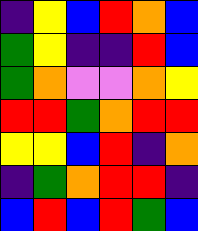[["indigo", "yellow", "blue", "red", "orange", "blue"], ["green", "yellow", "indigo", "indigo", "red", "blue"], ["green", "orange", "violet", "violet", "orange", "yellow"], ["red", "red", "green", "orange", "red", "red"], ["yellow", "yellow", "blue", "red", "indigo", "orange"], ["indigo", "green", "orange", "red", "red", "indigo"], ["blue", "red", "blue", "red", "green", "blue"]]